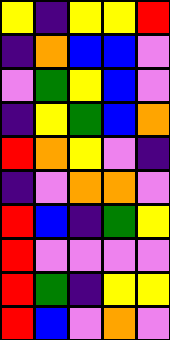[["yellow", "indigo", "yellow", "yellow", "red"], ["indigo", "orange", "blue", "blue", "violet"], ["violet", "green", "yellow", "blue", "violet"], ["indigo", "yellow", "green", "blue", "orange"], ["red", "orange", "yellow", "violet", "indigo"], ["indigo", "violet", "orange", "orange", "violet"], ["red", "blue", "indigo", "green", "yellow"], ["red", "violet", "violet", "violet", "violet"], ["red", "green", "indigo", "yellow", "yellow"], ["red", "blue", "violet", "orange", "violet"]]